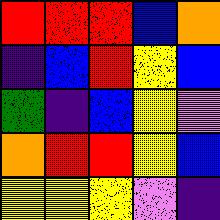[["red", "red", "red", "blue", "orange"], ["indigo", "blue", "red", "yellow", "blue"], ["green", "indigo", "blue", "yellow", "violet"], ["orange", "red", "red", "yellow", "blue"], ["yellow", "yellow", "yellow", "violet", "indigo"]]